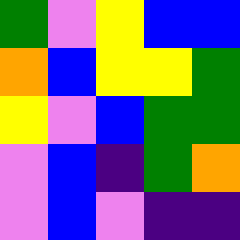[["green", "violet", "yellow", "blue", "blue"], ["orange", "blue", "yellow", "yellow", "green"], ["yellow", "violet", "blue", "green", "green"], ["violet", "blue", "indigo", "green", "orange"], ["violet", "blue", "violet", "indigo", "indigo"]]